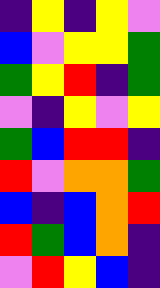[["indigo", "yellow", "indigo", "yellow", "violet"], ["blue", "violet", "yellow", "yellow", "green"], ["green", "yellow", "red", "indigo", "green"], ["violet", "indigo", "yellow", "violet", "yellow"], ["green", "blue", "red", "red", "indigo"], ["red", "violet", "orange", "orange", "green"], ["blue", "indigo", "blue", "orange", "red"], ["red", "green", "blue", "orange", "indigo"], ["violet", "red", "yellow", "blue", "indigo"]]